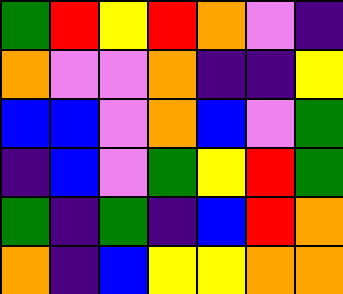[["green", "red", "yellow", "red", "orange", "violet", "indigo"], ["orange", "violet", "violet", "orange", "indigo", "indigo", "yellow"], ["blue", "blue", "violet", "orange", "blue", "violet", "green"], ["indigo", "blue", "violet", "green", "yellow", "red", "green"], ["green", "indigo", "green", "indigo", "blue", "red", "orange"], ["orange", "indigo", "blue", "yellow", "yellow", "orange", "orange"]]